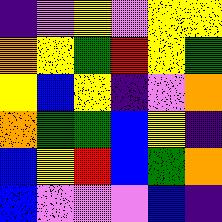[["indigo", "violet", "yellow", "violet", "yellow", "yellow"], ["orange", "yellow", "green", "red", "yellow", "green"], ["yellow", "blue", "yellow", "indigo", "violet", "orange"], ["orange", "green", "green", "blue", "yellow", "indigo"], ["blue", "yellow", "red", "blue", "green", "orange"], ["blue", "violet", "violet", "violet", "blue", "indigo"]]